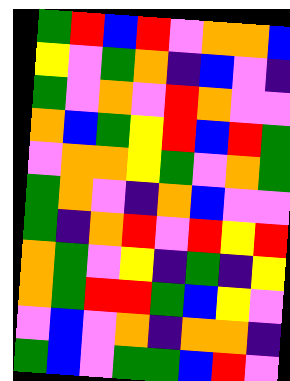[["green", "red", "blue", "red", "violet", "orange", "orange", "blue"], ["yellow", "violet", "green", "orange", "indigo", "blue", "violet", "indigo"], ["green", "violet", "orange", "violet", "red", "orange", "violet", "violet"], ["orange", "blue", "green", "yellow", "red", "blue", "red", "green"], ["violet", "orange", "orange", "yellow", "green", "violet", "orange", "green"], ["green", "orange", "violet", "indigo", "orange", "blue", "violet", "violet"], ["green", "indigo", "orange", "red", "violet", "red", "yellow", "red"], ["orange", "green", "violet", "yellow", "indigo", "green", "indigo", "yellow"], ["orange", "green", "red", "red", "green", "blue", "yellow", "violet"], ["violet", "blue", "violet", "orange", "indigo", "orange", "orange", "indigo"], ["green", "blue", "violet", "green", "green", "blue", "red", "violet"]]